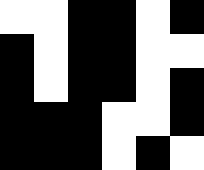[["white", "white", "black", "black", "white", "black"], ["black", "white", "black", "black", "white", "white"], ["black", "white", "black", "black", "white", "black"], ["black", "black", "black", "white", "white", "black"], ["black", "black", "black", "white", "black", "white"]]